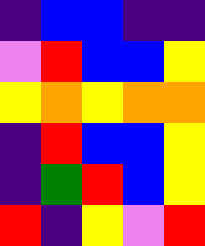[["indigo", "blue", "blue", "indigo", "indigo"], ["violet", "red", "blue", "blue", "yellow"], ["yellow", "orange", "yellow", "orange", "orange"], ["indigo", "red", "blue", "blue", "yellow"], ["indigo", "green", "red", "blue", "yellow"], ["red", "indigo", "yellow", "violet", "red"]]